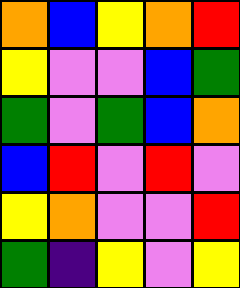[["orange", "blue", "yellow", "orange", "red"], ["yellow", "violet", "violet", "blue", "green"], ["green", "violet", "green", "blue", "orange"], ["blue", "red", "violet", "red", "violet"], ["yellow", "orange", "violet", "violet", "red"], ["green", "indigo", "yellow", "violet", "yellow"]]